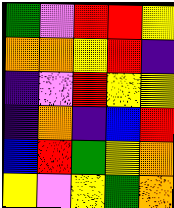[["green", "violet", "red", "red", "yellow"], ["orange", "orange", "yellow", "red", "indigo"], ["indigo", "violet", "red", "yellow", "yellow"], ["indigo", "orange", "indigo", "blue", "red"], ["blue", "red", "green", "yellow", "orange"], ["yellow", "violet", "yellow", "green", "orange"]]